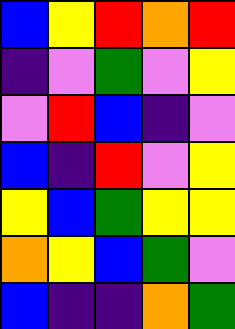[["blue", "yellow", "red", "orange", "red"], ["indigo", "violet", "green", "violet", "yellow"], ["violet", "red", "blue", "indigo", "violet"], ["blue", "indigo", "red", "violet", "yellow"], ["yellow", "blue", "green", "yellow", "yellow"], ["orange", "yellow", "blue", "green", "violet"], ["blue", "indigo", "indigo", "orange", "green"]]